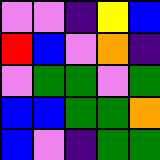[["violet", "violet", "indigo", "yellow", "blue"], ["red", "blue", "violet", "orange", "indigo"], ["violet", "green", "green", "violet", "green"], ["blue", "blue", "green", "green", "orange"], ["blue", "violet", "indigo", "green", "green"]]